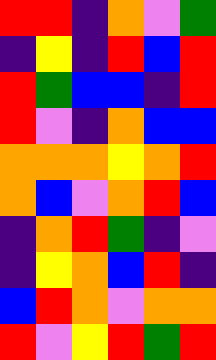[["red", "red", "indigo", "orange", "violet", "green"], ["indigo", "yellow", "indigo", "red", "blue", "red"], ["red", "green", "blue", "blue", "indigo", "red"], ["red", "violet", "indigo", "orange", "blue", "blue"], ["orange", "orange", "orange", "yellow", "orange", "red"], ["orange", "blue", "violet", "orange", "red", "blue"], ["indigo", "orange", "red", "green", "indigo", "violet"], ["indigo", "yellow", "orange", "blue", "red", "indigo"], ["blue", "red", "orange", "violet", "orange", "orange"], ["red", "violet", "yellow", "red", "green", "red"]]